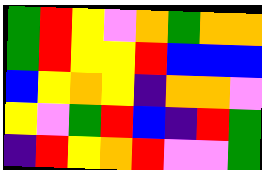[["green", "red", "yellow", "violet", "orange", "green", "orange", "orange"], ["green", "red", "yellow", "yellow", "red", "blue", "blue", "blue"], ["blue", "yellow", "orange", "yellow", "indigo", "orange", "orange", "violet"], ["yellow", "violet", "green", "red", "blue", "indigo", "red", "green"], ["indigo", "red", "yellow", "orange", "red", "violet", "violet", "green"]]